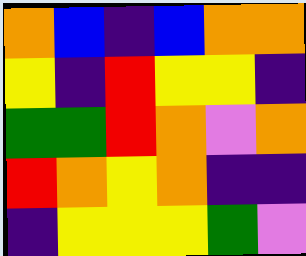[["orange", "blue", "indigo", "blue", "orange", "orange"], ["yellow", "indigo", "red", "yellow", "yellow", "indigo"], ["green", "green", "red", "orange", "violet", "orange"], ["red", "orange", "yellow", "orange", "indigo", "indigo"], ["indigo", "yellow", "yellow", "yellow", "green", "violet"]]